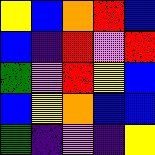[["yellow", "blue", "orange", "red", "blue"], ["blue", "indigo", "red", "violet", "red"], ["green", "violet", "red", "yellow", "blue"], ["blue", "yellow", "orange", "blue", "blue"], ["green", "indigo", "violet", "indigo", "yellow"]]